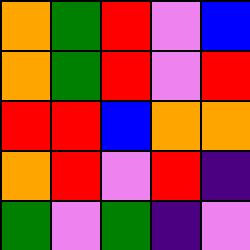[["orange", "green", "red", "violet", "blue"], ["orange", "green", "red", "violet", "red"], ["red", "red", "blue", "orange", "orange"], ["orange", "red", "violet", "red", "indigo"], ["green", "violet", "green", "indigo", "violet"]]